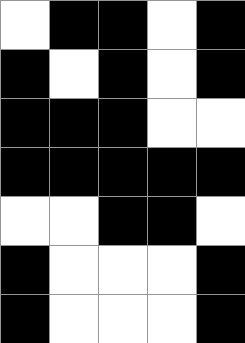[["white", "black", "black", "white", "black"], ["black", "white", "black", "white", "black"], ["black", "black", "black", "white", "white"], ["black", "black", "black", "black", "black"], ["white", "white", "black", "black", "white"], ["black", "white", "white", "white", "black"], ["black", "white", "white", "white", "black"]]